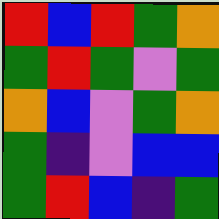[["red", "blue", "red", "green", "orange"], ["green", "red", "green", "violet", "green"], ["orange", "blue", "violet", "green", "orange"], ["green", "indigo", "violet", "blue", "blue"], ["green", "red", "blue", "indigo", "green"]]